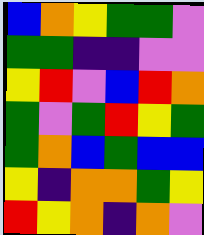[["blue", "orange", "yellow", "green", "green", "violet"], ["green", "green", "indigo", "indigo", "violet", "violet"], ["yellow", "red", "violet", "blue", "red", "orange"], ["green", "violet", "green", "red", "yellow", "green"], ["green", "orange", "blue", "green", "blue", "blue"], ["yellow", "indigo", "orange", "orange", "green", "yellow"], ["red", "yellow", "orange", "indigo", "orange", "violet"]]